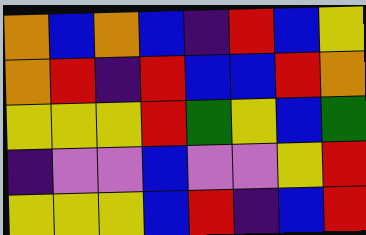[["orange", "blue", "orange", "blue", "indigo", "red", "blue", "yellow"], ["orange", "red", "indigo", "red", "blue", "blue", "red", "orange"], ["yellow", "yellow", "yellow", "red", "green", "yellow", "blue", "green"], ["indigo", "violet", "violet", "blue", "violet", "violet", "yellow", "red"], ["yellow", "yellow", "yellow", "blue", "red", "indigo", "blue", "red"]]